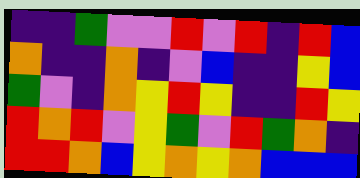[["indigo", "indigo", "green", "violet", "violet", "red", "violet", "red", "indigo", "red", "blue"], ["orange", "indigo", "indigo", "orange", "indigo", "violet", "blue", "indigo", "indigo", "yellow", "blue"], ["green", "violet", "indigo", "orange", "yellow", "red", "yellow", "indigo", "indigo", "red", "yellow"], ["red", "orange", "red", "violet", "yellow", "green", "violet", "red", "green", "orange", "indigo"], ["red", "red", "orange", "blue", "yellow", "orange", "yellow", "orange", "blue", "blue", "blue"]]